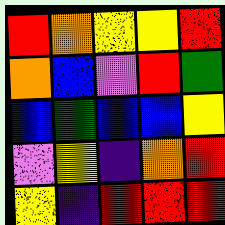[["red", "orange", "yellow", "yellow", "red"], ["orange", "blue", "violet", "red", "green"], ["blue", "green", "blue", "blue", "yellow"], ["violet", "yellow", "indigo", "orange", "red"], ["yellow", "indigo", "red", "red", "red"]]